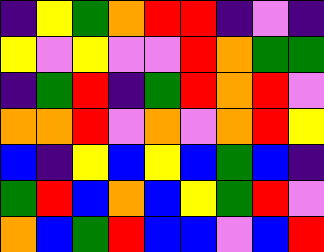[["indigo", "yellow", "green", "orange", "red", "red", "indigo", "violet", "indigo"], ["yellow", "violet", "yellow", "violet", "violet", "red", "orange", "green", "green"], ["indigo", "green", "red", "indigo", "green", "red", "orange", "red", "violet"], ["orange", "orange", "red", "violet", "orange", "violet", "orange", "red", "yellow"], ["blue", "indigo", "yellow", "blue", "yellow", "blue", "green", "blue", "indigo"], ["green", "red", "blue", "orange", "blue", "yellow", "green", "red", "violet"], ["orange", "blue", "green", "red", "blue", "blue", "violet", "blue", "red"]]